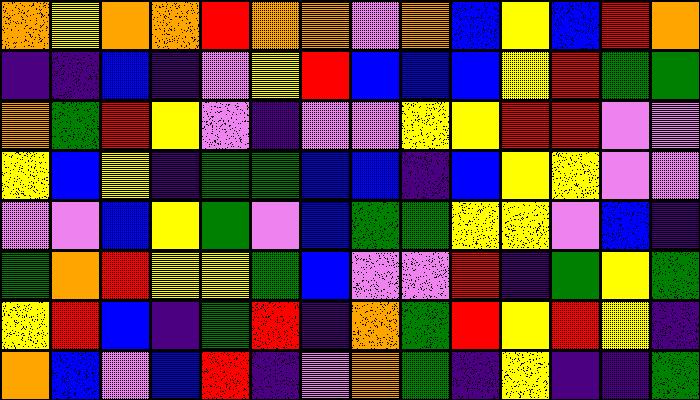[["orange", "yellow", "orange", "orange", "red", "orange", "orange", "violet", "orange", "blue", "yellow", "blue", "red", "orange"], ["indigo", "indigo", "blue", "indigo", "violet", "yellow", "red", "blue", "blue", "blue", "yellow", "red", "green", "green"], ["orange", "green", "red", "yellow", "violet", "indigo", "violet", "violet", "yellow", "yellow", "red", "red", "violet", "violet"], ["yellow", "blue", "yellow", "indigo", "green", "green", "blue", "blue", "indigo", "blue", "yellow", "yellow", "violet", "violet"], ["violet", "violet", "blue", "yellow", "green", "violet", "blue", "green", "green", "yellow", "yellow", "violet", "blue", "indigo"], ["green", "orange", "red", "yellow", "yellow", "green", "blue", "violet", "violet", "red", "indigo", "green", "yellow", "green"], ["yellow", "red", "blue", "indigo", "green", "red", "indigo", "orange", "green", "red", "yellow", "red", "yellow", "indigo"], ["orange", "blue", "violet", "blue", "red", "indigo", "violet", "orange", "green", "indigo", "yellow", "indigo", "indigo", "green"]]